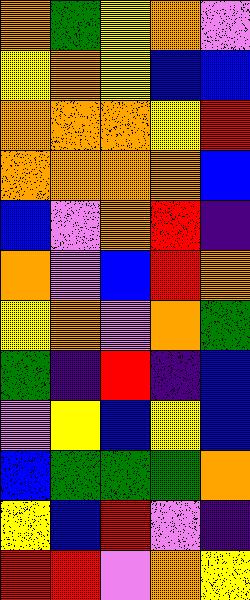[["orange", "green", "yellow", "orange", "violet"], ["yellow", "orange", "yellow", "blue", "blue"], ["orange", "orange", "orange", "yellow", "red"], ["orange", "orange", "orange", "orange", "blue"], ["blue", "violet", "orange", "red", "indigo"], ["orange", "violet", "blue", "red", "orange"], ["yellow", "orange", "violet", "orange", "green"], ["green", "indigo", "red", "indigo", "blue"], ["violet", "yellow", "blue", "yellow", "blue"], ["blue", "green", "green", "green", "orange"], ["yellow", "blue", "red", "violet", "indigo"], ["red", "red", "violet", "orange", "yellow"]]